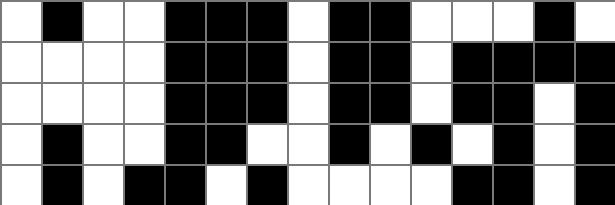[["white", "black", "white", "white", "black", "black", "black", "white", "black", "black", "white", "white", "white", "black", "white"], ["white", "white", "white", "white", "black", "black", "black", "white", "black", "black", "white", "black", "black", "black", "black"], ["white", "white", "white", "white", "black", "black", "black", "white", "black", "black", "white", "black", "black", "white", "black"], ["white", "black", "white", "white", "black", "black", "white", "white", "black", "white", "black", "white", "black", "white", "black"], ["white", "black", "white", "black", "black", "white", "black", "white", "white", "white", "white", "black", "black", "white", "black"]]